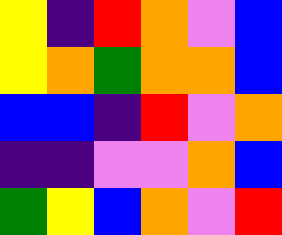[["yellow", "indigo", "red", "orange", "violet", "blue"], ["yellow", "orange", "green", "orange", "orange", "blue"], ["blue", "blue", "indigo", "red", "violet", "orange"], ["indigo", "indigo", "violet", "violet", "orange", "blue"], ["green", "yellow", "blue", "orange", "violet", "red"]]